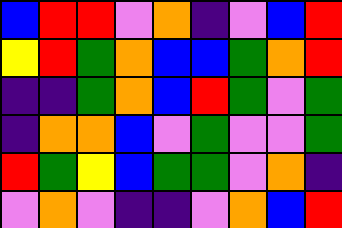[["blue", "red", "red", "violet", "orange", "indigo", "violet", "blue", "red"], ["yellow", "red", "green", "orange", "blue", "blue", "green", "orange", "red"], ["indigo", "indigo", "green", "orange", "blue", "red", "green", "violet", "green"], ["indigo", "orange", "orange", "blue", "violet", "green", "violet", "violet", "green"], ["red", "green", "yellow", "blue", "green", "green", "violet", "orange", "indigo"], ["violet", "orange", "violet", "indigo", "indigo", "violet", "orange", "blue", "red"]]